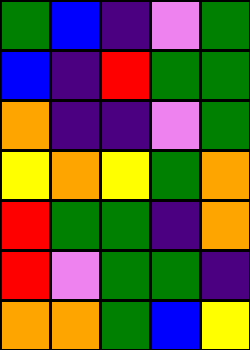[["green", "blue", "indigo", "violet", "green"], ["blue", "indigo", "red", "green", "green"], ["orange", "indigo", "indigo", "violet", "green"], ["yellow", "orange", "yellow", "green", "orange"], ["red", "green", "green", "indigo", "orange"], ["red", "violet", "green", "green", "indigo"], ["orange", "orange", "green", "blue", "yellow"]]